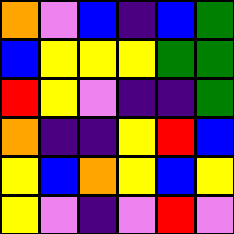[["orange", "violet", "blue", "indigo", "blue", "green"], ["blue", "yellow", "yellow", "yellow", "green", "green"], ["red", "yellow", "violet", "indigo", "indigo", "green"], ["orange", "indigo", "indigo", "yellow", "red", "blue"], ["yellow", "blue", "orange", "yellow", "blue", "yellow"], ["yellow", "violet", "indigo", "violet", "red", "violet"]]